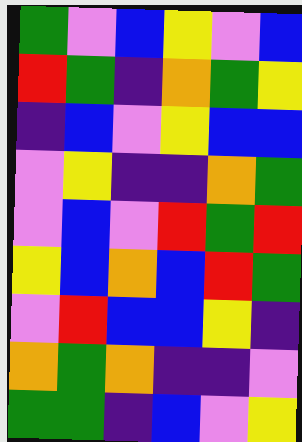[["green", "violet", "blue", "yellow", "violet", "blue"], ["red", "green", "indigo", "orange", "green", "yellow"], ["indigo", "blue", "violet", "yellow", "blue", "blue"], ["violet", "yellow", "indigo", "indigo", "orange", "green"], ["violet", "blue", "violet", "red", "green", "red"], ["yellow", "blue", "orange", "blue", "red", "green"], ["violet", "red", "blue", "blue", "yellow", "indigo"], ["orange", "green", "orange", "indigo", "indigo", "violet"], ["green", "green", "indigo", "blue", "violet", "yellow"]]